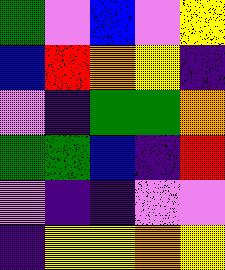[["green", "violet", "blue", "violet", "yellow"], ["blue", "red", "orange", "yellow", "indigo"], ["violet", "indigo", "green", "green", "orange"], ["green", "green", "blue", "indigo", "red"], ["violet", "indigo", "indigo", "violet", "violet"], ["indigo", "yellow", "yellow", "orange", "yellow"]]